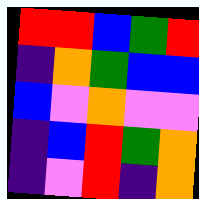[["red", "red", "blue", "green", "red"], ["indigo", "orange", "green", "blue", "blue"], ["blue", "violet", "orange", "violet", "violet"], ["indigo", "blue", "red", "green", "orange"], ["indigo", "violet", "red", "indigo", "orange"]]